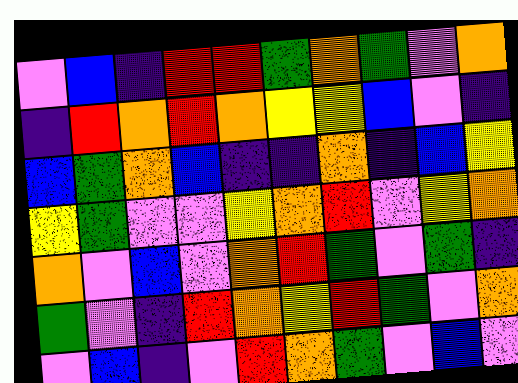[["violet", "blue", "indigo", "red", "red", "green", "orange", "green", "violet", "orange"], ["indigo", "red", "orange", "red", "orange", "yellow", "yellow", "blue", "violet", "indigo"], ["blue", "green", "orange", "blue", "indigo", "indigo", "orange", "indigo", "blue", "yellow"], ["yellow", "green", "violet", "violet", "yellow", "orange", "red", "violet", "yellow", "orange"], ["orange", "violet", "blue", "violet", "orange", "red", "green", "violet", "green", "indigo"], ["green", "violet", "indigo", "red", "orange", "yellow", "red", "green", "violet", "orange"], ["violet", "blue", "indigo", "violet", "red", "orange", "green", "violet", "blue", "violet"]]